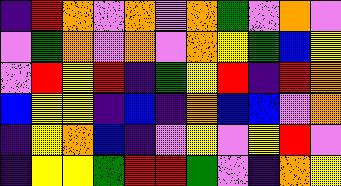[["indigo", "red", "orange", "violet", "orange", "violet", "orange", "green", "violet", "orange", "violet"], ["violet", "green", "orange", "violet", "orange", "violet", "orange", "yellow", "green", "blue", "yellow"], ["violet", "red", "yellow", "red", "indigo", "green", "yellow", "red", "indigo", "red", "orange"], ["blue", "yellow", "yellow", "indigo", "blue", "indigo", "orange", "blue", "blue", "violet", "orange"], ["indigo", "yellow", "orange", "blue", "indigo", "violet", "yellow", "violet", "yellow", "red", "violet"], ["indigo", "yellow", "yellow", "green", "red", "red", "green", "violet", "indigo", "orange", "yellow"]]